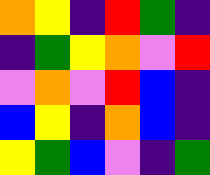[["orange", "yellow", "indigo", "red", "green", "indigo"], ["indigo", "green", "yellow", "orange", "violet", "red"], ["violet", "orange", "violet", "red", "blue", "indigo"], ["blue", "yellow", "indigo", "orange", "blue", "indigo"], ["yellow", "green", "blue", "violet", "indigo", "green"]]